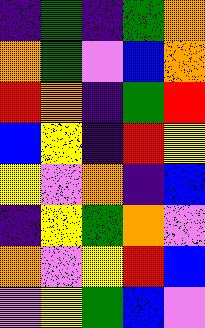[["indigo", "green", "indigo", "green", "orange"], ["orange", "green", "violet", "blue", "orange"], ["red", "orange", "indigo", "green", "red"], ["blue", "yellow", "indigo", "red", "yellow"], ["yellow", "violet", "orange", "indigo", "blue"], ["indigo", "yellow", "green", "orange", "violet"], ["orange", "violet", "yellow", "red", "blue"], ["violet", "yellow", "green", "blue", "violet"]]